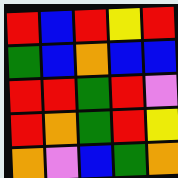[["red", "blue", "red", "yellow", "red"], ["green", "blue", "orange", "blue", "blue"], ["red", "red", "green", "red", "violet"], ["red", "orange", "green", "red", "yellow"], ["orange", "violet", "blue", "green", "orange"]]